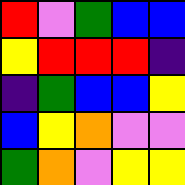[["red", "violet", "green", "blue", "blue"], ["yellow", "red", "red", "red", "indigo"], ["indigo", "green", "blue", "blue", "yellow"], ["blue", "yellow", "orange", "violet", "violet"], ["green", "orange", "violet", "yellow", "yellow"]]